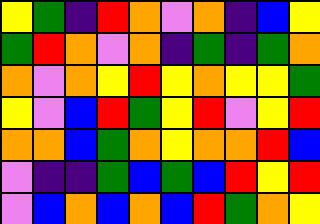[["yellow", "green", "indigo", "red", "orange", "violet", "orange", "indigo", "blue", "yellow"], ["green", "red", "orange", "violet", "orange", "indigo", "green", "indigo", "green", "orange"], ["orange", "violet", "orange", "yellow", "red", "yellow", "orange", "yellow", "yellow", "green"], ["yellow", "violet", "blue", "red", "green", "yellow", "red", "violet", "yellow", "red"], ["orange", "orange", "blue", "green", "orange", "yellow", "orange", "orange", "red", "blue"], ["violet", "indigo", "indigo", "green", "blue", "green", "blue", "red", "yellow", "red"], ["violet", "blue", "orange", "blue", "orange", "blue", "red", "green", "orange", "yellow"]]